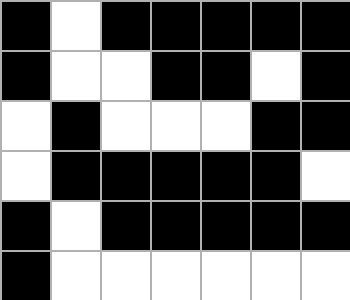[["black", "white", "black", "black", "black", "black", "black"], ["black", "white", "white", "black", "black", "white", "black"], ["white", "black", "white", "white", "white", "black", "black"], ["white", "black", "black", "black", "black", "black", "white"], ["black", "white", "black", "black", "black", "black", "black"], ["black", "white", "white", "white", "white", "white", "white"]]